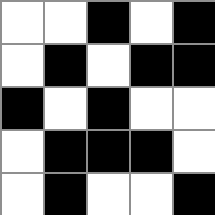[["white", "white", "black", "white", "black"], ["white", "black", "white", "black", "black"], ["black", "white", "black", "white", "white"], ["white", "black", "black", "black", "white"], ["white", "black", "white", "white", "black"]]